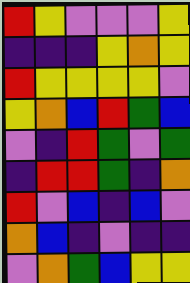[["red", "yellow", "violet", "violet", "violet", "yellow"], ["indigo", "indigo", "indigo", "yellow", "orange", "yellow"], ["red", "yellow", "yellow", "yellow", "yellow", "violet"], ["yellow", "orange", "blue", "red", "green", "blue"], ["violet", "indigo", "red", "green", "violet", "green"], ["indigo", "red", "red", "green", "indigo", "orange"], ["red", "violet", "blue", "indigo", "blue", "violet"], ["orange", "blue", "indigo", "violet", "indigo", "indigo"], ["violet", "orange", "green", "blue", "yellow", "yellow"]]